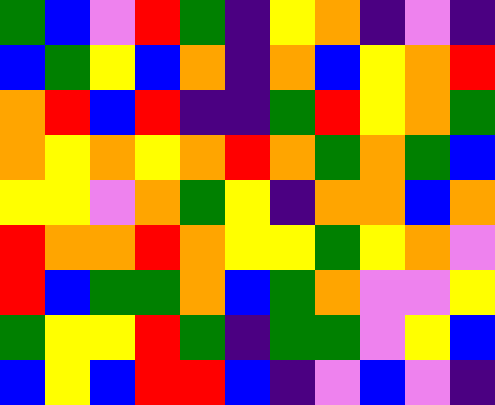[["green", "blue", "violet", "red", "green", "indigo", "yellow", "orange", "indigo", "violet", "indigo"], ["blue", "green", "yellow", "blue", "orange", "indigo", "orange", "blue", "yellow", "orange", "red"], ["orange", "red", "blue", "red", "indigo", "indigo", "green", "red", "yellow", "orange", "green"], ["orange", "yellow", "orange", "yellow", "orange", "red", "orange", "green", "orange", "green", "blue"], ["yellow", "yellow", "violet", "orange", "green", "yellow", "indigo", "orange", "orange", "blue", "orange"], ["red", "orange", "orange", "red", "orange", "yellow", "yellow", "green", "yellow", "orange", "violet"], ["red", "blue", "green", "green", "orange", "blue", "green", "orange", "violet", "violet", "yellow"], ["green", "yellow", "yellow", "red", "green", "indigo", "green", "green", "violet", "yellow", "blue"], ["blue", "yellow", "blue", "red", "red", "blue", "indigo", "violet", "blue", "violet", "indigo"]]